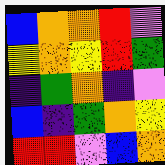[["blue", "orange", "orange", "red", "violet"], ["yellow", "orange", "yellow", "red", "green"], ["indigo", "green", "orange", "indigo", "violet"], ["blue", "indigo", "green", "orange", "yellow"], ["red", "red", "violet", "blue", "orange"]]